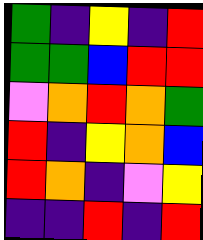[["green", "indigo", "yellow", "indigo", "red"], ["green", "green", "blue", "red", "red"], ["violet", "orange", "red", "orange", "green"], ["red", "indigo", "yellow", "orange", "blue"], ["red", "orange", "indigo", "violet", "yellow"], ["indigo", "indigo", "red", "indigo", "red"]]